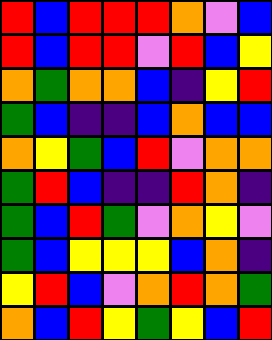[["red", "blue", "red", "red", "red", "orange", "violet", "blue"], ["red", "blue", "red", "red", "violet", "red", "blue", "yellow"], ["orange", "green", "orange", "orange", "blue", "indigo", "yellow", "red"], ["green", "blue", "indigo", "indigo", "blue", "orange", "blue", "blue"], ["orange", "yellow", "green", "blue", "red", "violet", "orange", "orange"], ["green", "red", "blue", "indigo", "indigo", "red", "orange", "indigo"], ["green", "blue", "red", "green", "violet", "orange", "yellow", "violet"], ["green", "blue", "yellow", "yellow", "yellow", "blue", "orange", "indigo"], ["yellow", "red", "blue", "violet", "orange", "red", "orange", "green"], ["orange", "blue", "red", "yellow", "green", "yellow", "blue", "red"]]